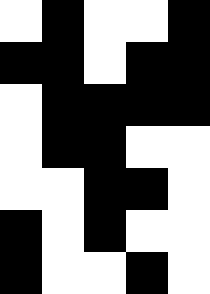[["white", "black", "white", "white", "black"], ["black", "black", "white", "black", "black"], ["white", "black", "black", "black", "black"], ["white", "black", "black", "white", "white"], ["white", "white", "black", "black", "white"], ["black", "white", "black", "white", "white"], ["black", "white", "white", "black", "white"]]